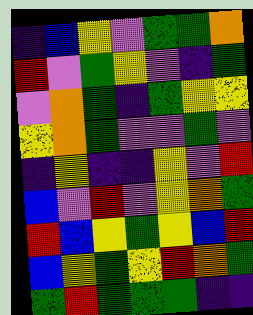[["indigo", "blue", "yellow", "violet", "green", "green", "orange"], ["red", "violet", "green", "yellow", "violet", "indigo", "green"], ["violet", "orange", "green", "indigo", "green", "yellow", "yellow"], ["yellow", "orange", "green", "violet", "violet", "green", "violet"], ["indigo", "yellow", "indigo", "indigo", "yellow", "violet", "red"], ["blue", "violet", "red", "violet", "yellow", "orange", "green"], ["red", "blue", "yellow", "green", "yellow", "blue", "red"], ["blue", "yellow", "green", "yellow", "red", "orange", "green"], ["green", "red", "green", "green", "green", "indigo", "indigo"]]